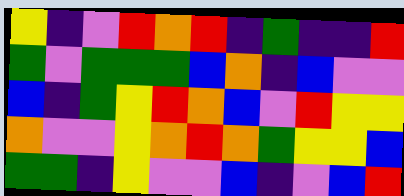[["yellow", "indigo", "violet", "red", "orange", "red", "indigo", "green", "indigo", "indigo", "red"], ["green", "violet", "green", "green", "green", "blue", "orange", "indigo", "blue", "violet", "violet"], ["blue", "indigo", "green", "yellow", "red", "orange", "blue", "violet", "red", "yellow", "yellow"], ["orange", "violet", "violet", "yellow", "orange", "red", "orange", "green", "yellow", "yellow", "blue"], ["green", "green", "indigo", "yellow", "violet", "violet", "blue", "indigo", "violet", "blue", "red"]]